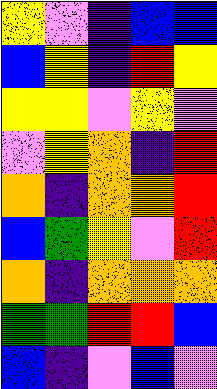[["yellow", "violet", "indigo", "blue", "blue"], ["blue", "yellow", "indigo", "red", "yellow"], ["yellow", "yellow", "violet", "yellow", "violet"], ["violet", "yellow", "orange", "indigo", "red"], ["orange", "indigo", "orange", "orange", "red"], ["blue", "green", "yellow", "violet", "red"], ["orange", "indigo", "orange", "orange", "orange"], ["green", "green", "red", "red", "blue"], ["blue", "indigo", "violet", "blue", "violet"]]